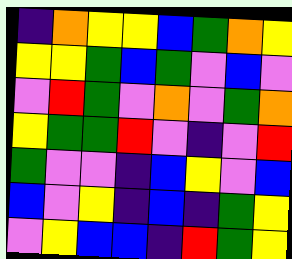[["indigo", "orange", "yellow", "yellow", "blue", "green", "orange", "yellow"], ["yellow", "yellow", "green", "blue", "green", "violet", "blue", "violet"], ["violet", "red", "green", "violet", "orange", "violet", "green", "orange"], ["yellow", "green", "green", "red", "violet", "indigo", "violet", "red"], ["green", "violet", "violet", "indigo", "blue", "yellow", "violet", "blue"], ["blue", "violet", "yellow", "indigo", "blue", "indigo", "green", "yellow"], ["violet", "yellow", "blue", "blue", "indigo", "red", "green", "yellow"]]